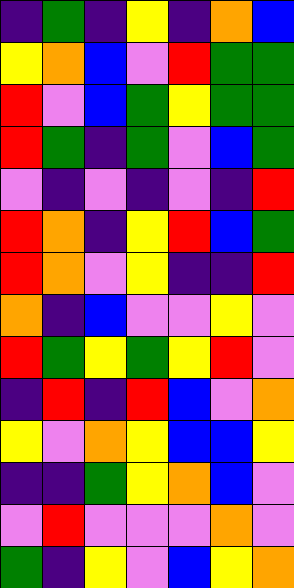[["indigo", "green", "indigo", "yellow", "indigo", "orange", "blue"], ["yellow", "orange", "blue", "violet", "red", "green", "green"], ["red", "violet", "blue", "green", "yellow", "green", "green"], ["red", "green", "indigo", "green", "violet", "blue", "green"], ["violet", "indigo", "violet", "indigo", "violet", "indigo", "red"], ["red", "orange", "indigo", "yellow", "red", "blue", "green"], ["red", "orange", "violet", "yellow", "indigo", "indigo", "red"], ["orange", "indigo", "blue", "violet", "violet", "yellow", "violet"], ["red", "green", "yellow", "green", "yellow", "red", "violet"], ["indigo", "red", "indigo", "red", "blue", "violet", "orange"], ["yellow", "violet", "orange", "yellow", "blue", "blue", "yellow"], ["indigo", "indigo", "green", "yellow", "orange", "blue", "violet"], ["violet", "red", "violet", "violet", "violet", "orange", "violet"], ["green", "indigo", "yellow", "violet", "blue", "yellow", "orange"]]